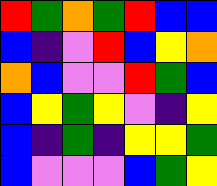[["red", "green", "orange", "green", "red", "blue", "blue"], ["blue", "indigo", "violet", "red", "blue", "yellow", "orange"], ["orange", "blue", "violet", "violet", "red", "green", "blue"], ["blue", "yellow", "green", "yellow", "violet", "indigo", "yellow"], ["blue", "indigo", "green", "indigo", "yellow", "yellow", "green"], ["blue", "violet", "violet", "violet", "blue", "green", "yellow"]]